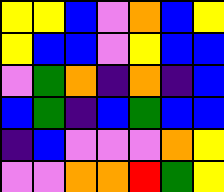[["yellow", "yellow", "blue", "violet", "orange", "blue", "yellow"], ["yellow", "blue", "blue", "violet", "yellow", "blue", "blue"], ["violet", "green", "orange", "indigo", "orange", "indigo", "blue"], ["blue", "green", "indigo", "blue", "green", "blue", "blue"], ["indigo", "blue", "violet", "violet", "violet", "orange", "yellow"], ["violet", "violet", "orange", "orange", "red", "green", "yellow"]]